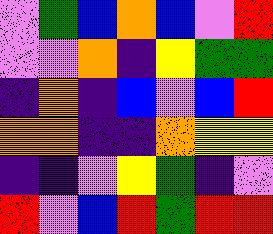[["violet", "green", "blue", "orange", "blue", "violet", "red"], ["violet", "violet", "orange", "indigo", "yellow", "green", "green"], ["indigo", "orange", "indigo", "blue", "violet", "blue", "red"], ["orange", "orange", "indigo", "indigo", "orange", "yellow", "yellow"], ["indigo", "indigo", "violet", "yellow", "green", "indigo", "violet"], ["red", "violet", "blue", "red", "green", "red", "red"]]